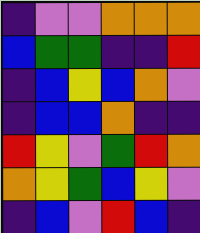[["indigo", "violet", "violet", "orange", "orange", "orange"], ["blue", "green", "green", "indigo", "indigo", "red"], ["indigo", "blue", "yellow", "blue", "orange", "violet"], ["indigo", "blue", "blue", "orange", "indigo", "indigo"], ["red", "yellow", "violet", "green", "red", "orange"], ["orange", "yellow", "green", "blue", "yellow", "violet"], ["indigo", "blue", "violet", "red", "blue", "indigo"]]